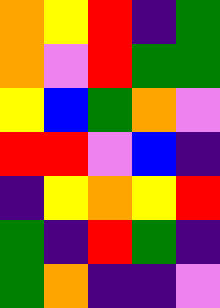[["orange", "yellow", "red", "indigo", "green"], ["orange", "violet", "red", "green", "green"], ["yellow", "blue", "green", "orange", "violet"], ["red", "red", "violet", "blue", "indigo"], ["indigo", "yellow", "orange", "yellow", "red"], ["green", "indigo", "red", "green", "indigo"], ["green", "orange", "indigo", "indigo", "violet"]]